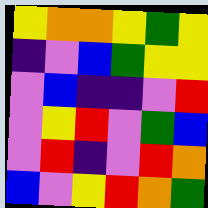[["yellow", "orange", "orange", "yellow", "green", "yellow"], ["indigo", "violet", "blue", "green", "yellow", "yellow"], ["violet", "blue", "indigo", "indigo", "violet", "red"], ["violet", "yellow", "red", "violet", "green", "blue"], ["violet", "red", "indigo", "violet", "red", "orange"], ["blue", "violet", "yellow", "red", "orange", "green"]]